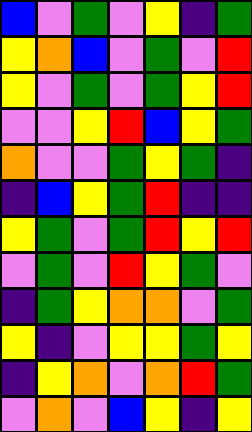[["blue", "violet", "green", "violet", "yellow", "indigo", "green"], ["yellow", "orange", "blue", "violet", "green", "violet", "red"], ["yellow", "violet", "green", "violet", "green", "yellow", "red"], ["violet", "violet", "yellow", "red", "blue", "yellow", "green"], ["orange", "violet", "violet", "green", "yellow", "green", "indigo"], ["indigo", "blue", "yellow", "green", "red", "indigo", "indigo"], ["yellow", "green", "violet", "green", "red", "yellow", "red"], ["violet", "green", "violet", "red", "yellow", "green", "violet"], ["indigo", "green", "yellow", "orange", "orange", "violet", "green"], ["yellow", "indigo", "violet", "yellow", "yellow", "green", "yellow"], ["indigo", "yellow", "orange", "violet", "orange", "red", "green"], ["violet", "orange", "violet", "blue", "yellow", "indigo", "yellow"]]